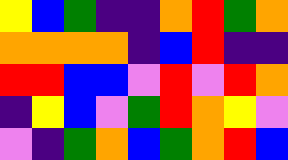[["yellow", "blue", "green", "indigo", "indigo", "orange", "red", "green", "orange"], ["orange", "orange", "orange", "orange", "indigo", "blue", "red", "indigo", "indigo"], ["red", "red", "blue", "blue", "violet", "red", "violet", "red", "orange"], ["indigo", "yellow", "blue", "violet", "green", "red", "orange", "yellow", "violet"], ["violet", "indigo", "green", "orange", "blue", "green", "orange", "red", "blue"]]